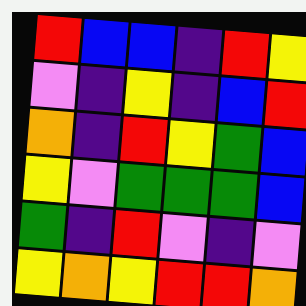[["red", "blue", "blue", "indigo", "red", "yellow"], ["violet", "indigo", "yellow", "indigo", "blue", "red"], ["orange", "indigo", "red", "yellow", "green", "blue"], ["yellow", "violet", "green", "green", "green", "blue"], ["green", "indigo", "red", "violet", "indigo", "violet"], ["yellow", "orange", "yellow", "red", "red", "orange"]]